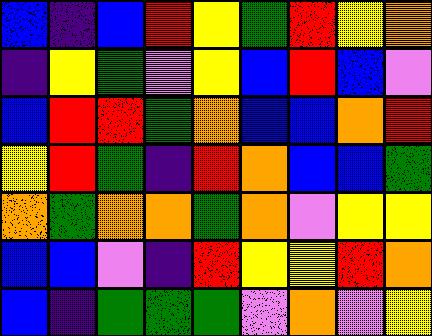[["blue", "indigo", "blue", "red", "yellow", "green", "red", "yellow", "orange"], ["indigo", "yellow", "green", "violet", "yellow", "blue", "red", "blue", "violet"], ["blue", "red", "red", "green", "orange", "blue", "blue", "orange", "red"], ["yellow", "red", "green", "indigo", "red", "orange", "blue", "blue", "green"], ["orange", "green", "orange", "orange", "green", "orange", "violet", "yellow", "yellow"], ["blue", "blue", "violet", "indigo", "red", "yellow", "yellow", "red", "orange"], ["blue", "indigo", "green", "green", "green", "violet", "orange", "violet", "yellow"]]